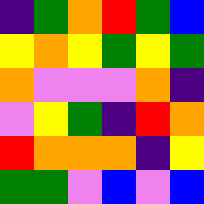[["indigo", "green", "orange", "red", "green", "blue"], ["yellow", "orange", "yellow", "green", "yellow", "green"], ["orange", "violet", "violet", "violet", "orange", "indigo"], ["violet", "yellow", "green", "indigo", "red", "orange"], ["red", "orange", "orange", "orange", "indigo", "yellow"], ["green", "green", "violet", "blue", "violet", "blue"]]